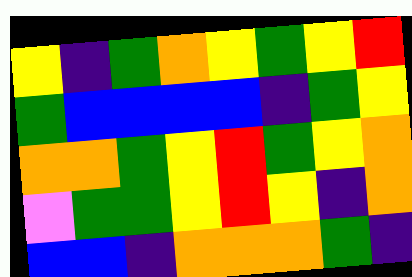[["yellow", "indigo", "green", "orange", "yellow", "green", "yellow", "red"], ["green", "blue", "blue", "blue", "blue", "indigo", "green", "yellow"], ["orange", "orange", "green", "yellow", "red", "green", "yellow", "orange"], ["violet", "green", "green", "yellow", "red", "yellow", "indigo", "orange"], ["blue", "blue", "indigo", "orange", "orange", "orange", "green", "indigo"]]